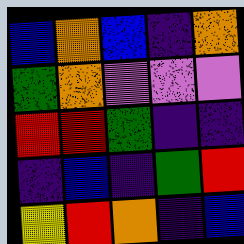[["blue", "orange", "blue", "indigo", "orange"], ["green", "orange", "violet", "violet", "violet"], ["red", "red", "green", "indigo", "indigo"], ["indigo", "blue", "indigo", "green", "red"], ["yellow", "red", "orange", "indigo", "blue"]]